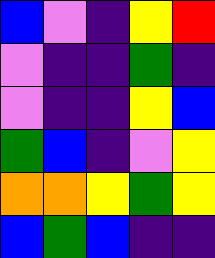[["blue", "violet", "indigo", "yellow", "red"], ["violet", "indigo", "indigo", "green", "indigo"], ["violet", "indigo", "indigo", "yellow", "blue"], ["green", "blue", "indigo", "violet", "yellow"], ["orange", "orange", "yellow", "green", "yellow"], ["blue", "green", "blue", "indigo", "indigo"]]